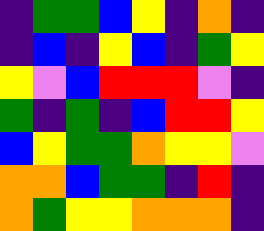[["indigo", "green", "green", "blue", "yellow", "indigo", "orange", "indigo"], ["indigo", "blue", "indigo", "yellow", "blue", "indigo", "green", "yellow"], ["yellow", "violet", "blue", "red", "red", "red", "violet", "indigo"], ["green", "indigo", "green", "indigo", "blue", "red", "red", "yellow"], ["blue", "yellow", "green", "green", "orange", "yellow", "yellow", "violet"], ["orange", "orange", "blue", "green", "green", "indigo", "red", "indigo"], ["orange", "green", "yellow", "yellow", "orange", "orange", "orange", "indigo"]]